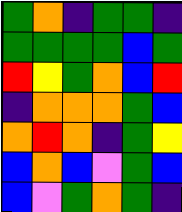[["green", "orange", "indigo", "green", "green", "indigo"], ["green", "green", "green", "green", "blue", "green"], ["red", "yellow", "green", "orange", "blue", "red"], ["indigo", "orange", "orange", "orange", "green", "blue"], ["orange", "red", "orange", "indigo", "green", "yellow"], ["blue", "orange", "blue", "violet", "green", "blue"], ["blue", "violet", "green", "orange", "green", "indigo"]]